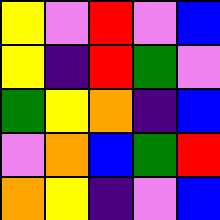[["yellow", "violet", "red", "violet", "blue"], ["yellow", "indigo", "red", "green", "violet"], ["green", "yellow", "orange", "indigo", "blue"], ["violet", "orange", "blue", "green", "red"], ["orange", "yellow", "indigo", "violet", "blue"]]